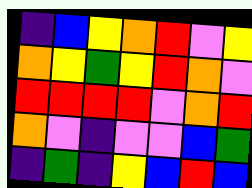[["indigo", "blue", "yellow", "orange", "red", "violet", "yellow"], ["orange", "yellow", "green", "yellow", "red", "orange", "violet"], ["red", "red", "red", "red", "violet", "orange", "red"], ["orange", "violet", "indigo", "violet", "violet", "blue", "green"], ["indigo", "green", "indigo", "yellow", "blue", "red", "blue"]]